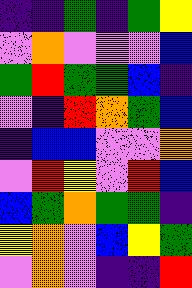[["indigo", "indigo", "green", "indigo", "green", "yellow"], ["violet", "orange", "violet", "violet", "violet", "blue"], ["green", "red", "green", "green", "blue", "indigo"], ["violet", "indigo", "red", "orange", "green", "blue"], ["indigo", "blue", "blue", "violet", "violet", "orange"], ["violet", "red", "yellow", "violet", "red", "blue"], ["blue", "green", "orange", "green", "green", "indigo"], ["yellow", "orange", "violet", "blue", "yellow", "green"], ["violet", "orange", "violet", "indigo", "indigo", "red"]]